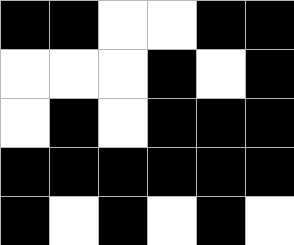[["black", "black", "white", "white", "black", "black"], ["white", "white", "white", "black", "white", "black"], ["white", "black", "white", "black", "black", "black"], ["black", "black", "black", "black", "black", "black"], ["black", "white", "black", "white", "black", "white"]]